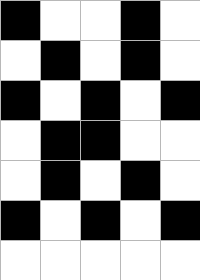[["black", "white", "white", "black", "white"], ["white", "black", "white", "black", "white"], ["black", "white", "black", "white", "black"], ["white", "black", "black", "white", "white"], ["white", "black", "white", "black", "white"], ["black", "white", "black", "white", "black"], ["white", "white", "white", "white", "white"]]